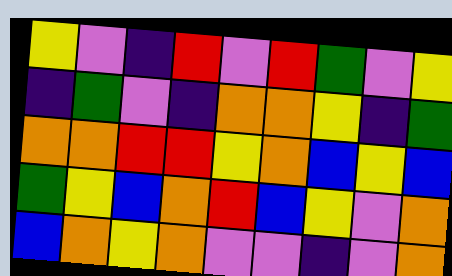[["yellow", "violet", "indigo", "red", "violet", "red", "green", "violet", "yellow"], ["indigo", "green", "violet", "indigo", "orange", "orange", "yellow", "indigo", "green"], ["orange", "orange", "red", "red", "yellow", "orange", "blue", "yellow", "blue"], ["green", "yellow", "blue", "orange", "red", "blue", "yellow", "violet", "orange"], ["blue", "orange", "yellow", "orange", "violet", "violet", "indigo", "violet", "orange"]]